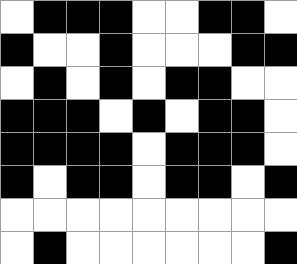[["white", "black", "black", "black", "white", "white", "black", "black", "white"], ["black", "white", "white", "black", "white", "white", "white", "black", "black"], ["white", "black", "white", "black", "white", "black", "black", "white", "white"], ["black", "black", "black", "white", "black", "white", "black", "black", "white"], ["black", "black", "black", "black", "white", "black", "black", "black", "white"], ["black", "white", "black", "black", "white", "black", "black", "white", "black"], ["white", "white", "white", "white", "white", "white", "white", "white", "white"], ["white", "black", "white", "white", "white", "white", "white", "white", "black"]]